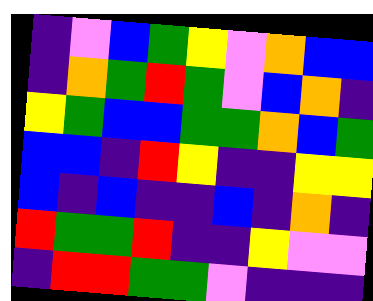[["indigo", "violet", "blue", "green", "yellow", "violet", "orange", "blue", "blue"], ["indigo", "orange", "green", "red", "green", "violet", "blue", "orange", "indigo"], ["yellow", "green", "blue", "blue", "green", "green", "orange", "blue", "green"], ["blue", "blue", "indigo", "red", "yellow", "indigo", "indigo", "yellow", "yellow"], ["blue", "indigo", "blue", "indigo", "indigo", "blue", "indigo", "orange", "indigo"], ["red", "green", "green", "red", "indigo", "indigo", "yellow", "violet", "violet"], ["indigo", "red", "red", "green", "green", "violet", "indigo", "indigo", "indigo"]]